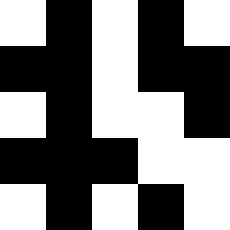[["white", "black", "white", "black", "white"], ["black", "black", "white", "black", "black"], ["white", "black", "white", "white", "black"], ["black", "black", "black", "white", "white"], ["white", "black", "white", "black", "white"]]